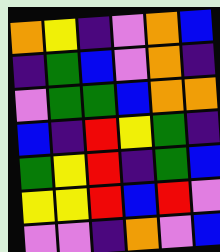[["orange", "yellow", "indigo", "violet", "orange", "blue"], ["indigo", "green", "blue", "violet", "orange", "indigo"], ["violet", "green", "green", "blue", "orange", "orange"], ["blue", "indigo", "red", "yellow", "green", "indigo"], ["green", "yellow", "red", "indigo", "green", "blue"], ["yellow", "yellow", "red", "blue", "red", "violet"], ["violet", "violet", "indigo", "orange", "violet", "blue"]]